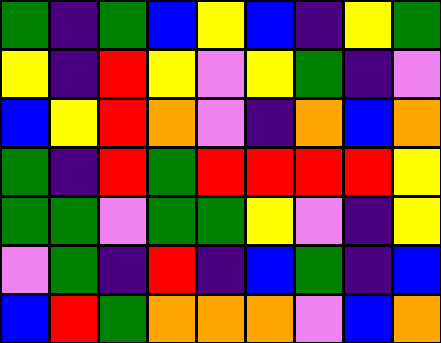[["green", "indigo", "green", "blue", "yellow", "blue", "indigo", "yellow", "green"], ["yellow", "indigo", "red", "yellow", "violet", "yellow", "green", "indigo", "violet"], ["blue", "yellow", "red", "orange", "violet", "indigo", "orange", "blue", "orange"], ["green", "indigo", "red", "green", "red", "red", "red", "red", "yellow"], ["green", "green", "violet", "green", "green", "yellow", "violet", "indigo", "yellow"], ["violet", "green", "indigo", "red", "indigo", "blue", "green", "indigo", "blue"], ["blue", "red", "green", "orange", "orange", "orange", "violet", "blue", "orange"]]